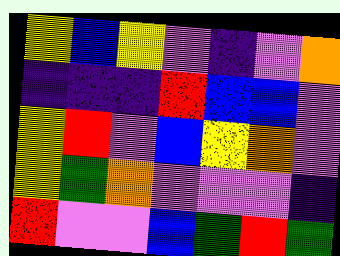[["yellow", "blue", "yellow", "violet", "indigo", "violet", "orange"], ["indigo", "indigo", "indigo", "red", "blue", "blue", "violet"], ["yellow", "red", "violet", "blue", "yellow", "orange", "violet"], ["yellow", "green", "orange", "violet", "violet", "violet", "indigo"], ["red", "violet", "violet", "blue", "green", "red", "green"]]